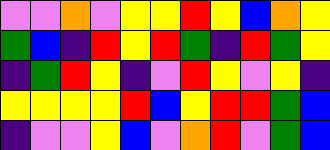[["violet", "violet", "orange", "violet", "yellow", "yellow", "red", "yellow", "blue", "orange", "yellow"], ["green", "blue", "indigo", "red", "yellow", "red", "green", "indigo", "red", "green", "yellow"], ["indigo", "green", "red", "yellow", "indigo", "violet", "red", "yellow", "violet", "yellow", "indigo"], ["yellow", "yellow", "yellow", "yellow", "red", "blue", "yellow", "red", "red", "green", "blue"], ["indigo", "violet", "violet", "yellow", "blue", "violet", "orange", "red", "violet", "green", "blue"]]